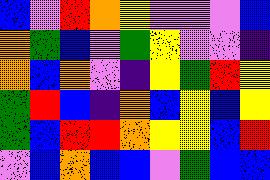[["blue", "violet", "red", "orange", "yellow", "violet", "violet", "violet", "blue"], ["orange", "green", "blue", "violet", "green", "yellow", "violet", "violet", "indigo"], ["orange", "blue", "orange", "violet", "indigo", "yellow", "green", "red", "yellow"], ["green", "red", "blue", "indigo", "orange", "blue", "yellow", "blue", "yellow"], ["green", "blue", "red", "red", "orange", "yellow", "yellow", "blue", "red"], ["violet", "blue", "orange", "blue", "blue", "violet", "green", "blue", "blue"]]